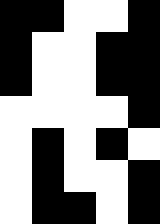[["black", "black", "white", "white", "black"], ["black", "white", "white", "black", "black"], ["black", "white", "white", "black", "black"], ["white", "white", "white", "white", "black"], ["white", "black", "white", "black", "white"], ["white", "black", "white", "white", "black"], ["white", "black", "black", "white", "black"]]